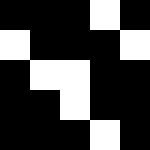[["black", "black", "black", "white", "black"], ["white", "black", "black", "black", "white"], ["black", "white", "white", "black", "black"], ["black", "black", "white", "black", "black"], ["black", "black", "black", "white", "black"]]